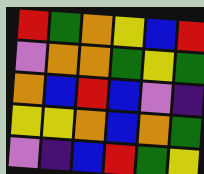[["red", "green", "orange", "yellow", "blue", "red"], ["violet", "orange", "orange", "green", "yellow", "green"], ["orange", "blue", "red", "blue", "violet", "indigo"], ["yellow", "yellow", "orange", "blue", "orange", "green"], ["violet", "indigo", "blue", "red", "green", "yellow"]]